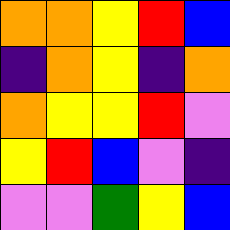[["orange", "orange", "yellow", "red", "blue"], ["indigo", "orange", "yellow", "indigo", "orange"], ["orange", "yellow", "yellow", "red", "violet"], ["yellow", "red", "blue", "violet", "indigo"], ["violet", "violet", "green", "yellow", "blue"]]